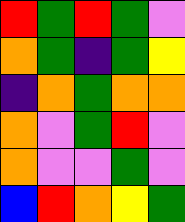[["red", "green", "red", "green", "violet"], ["orange", "green", "indigo", "green", "yellow"], ["indigo", "orange", "green", "orange", "orange"], ["orange", "violet", "green", "red", "violet"], ["orange", "violet", "violet", "green", "violet"], ["blue", "red", "orange", "yellow", "green"]]